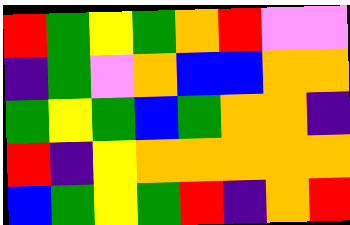[["red", "green", "yellow", "green", "orange", "red", "violet", "violet"], ["indigo", "green", "violet", "orange", "blue", "blue", "orange", "orange"], ["green", "yellow", "green", "blue", "green", "orange", "orange", "indigo"], ["red", "indigo", "yellow", "orange", "orange", "orange", "orange", "orange"], ["blue", "green", "yellow", "green", "red", "indigo", "orange", "red"]]